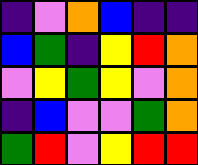[["indigo", "violet", "orange", "blue", "indigo", "indigo"], ["blue", "green", "indigo", "yellow", "red", "orange"], ["violet", "yellow", "green", "yellow", "violet", "orange"], ["indigo", "blue", "violet", "violet", "green", "orange"], ["green", "red", "violet", "yellow", "red", "red"]]